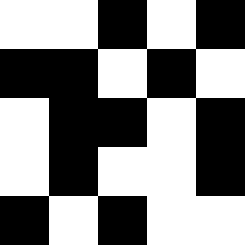[["white", "white", "black", "white", "black"], ["black", "black", "white", "black", "white"], ["white", "black", "black", "white", "black"], ["white", "black", "white", "white", "black"], ["black", "white", "black", "white", "white"]]